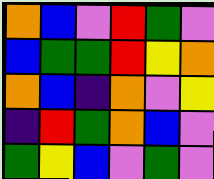[["orange", "blue", "violet", "red", "green", "violet"], ["blue", "green", "green", "red", "yellow", "orange"], ["orange", "blue", "indigo", "orange", "violet", "yellow"], ["indigo", "red", "green", "orange", "blue", "violet"], ["green", "yellow", "blue", "violet", "green", "violet"]]